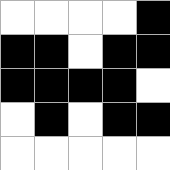[["white", "white", "white", "white", "black"], ["black", "black", "white", "black", "black"], ["black", "black", "black", "black", "white"], ["white", "black", "white", "black", "black"], ["white", "white", "white", "white", "white"]]